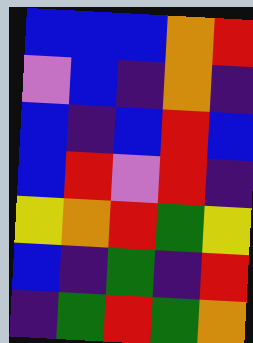[["blue", "blue", "blue", "orange", "red"], ["violet", "blue", "indigo", "orange", "indigo"], ["blue", "indigo", "blue", "red", "blue"], ["blue", "red", "violet", "red", "indigo"], ["yellow", "orange", "red", "green", "yellow"], ["blue", "indigo", "green", "indigo", "red"], ["indigo", "green", "red", "green", "orange"]]